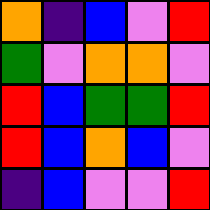[["orange", "indigo", "blue", "violet", "red"], ["green", "violet", "orange", "orange", "violet"], ["red", "blue", "green", "green", "red"], ["red", "blue", "orange", "blue", "violet"], ["indigo", "blue", "violet", "violet", "red"]]